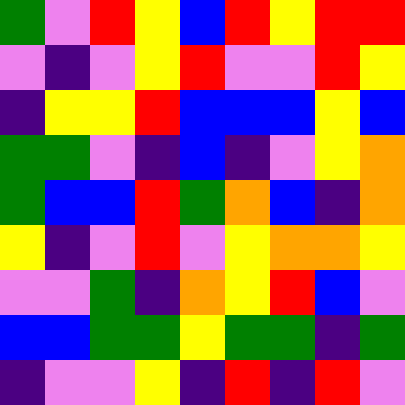[["green", "violet", "red", "yellow", "blue", "red", "yellow", "red", "red"], ["violet", "indigo", "violet", "yellow", "red", "violet", "violet", "red", "yellow"], ["indigo", "yellow", "yellow", "red", "blue", "blue", "blue", "yellow", "blue"], ["green", "green", "violet", "indigo", "blue", "indigo", "violet", "yellow", "orange"], ["green", "blue", "blue", "red", "green", "orange", "blue", "indigo", "orange"], ["yellow", "indigo", "violet", "red", "violet", "yellow", "orange", "orange", "yellow"], ["violet", "violet", "green", "indigo", "orange", "yellow", "red", "blue", "violet"], ["blue", "blue", "green", "green", "yellow", "green", "green", "indigo", "green"], ["indigo", "violet", "violet", "yellow", "indigo", "red", "indigo", "red", "violet"]]